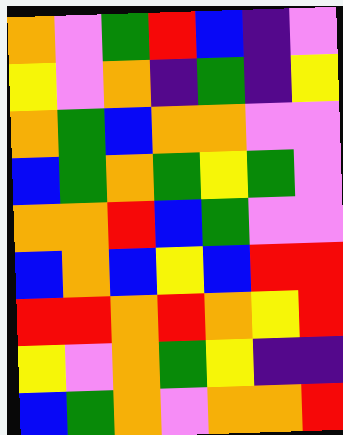[["orange", "violet", "green", "red", "blue", "indigo", "violet"], ["yellow", "violet", "orange", "indigo", "green", "indigo", "yellow"], ["orange", "green", "blue", "orange", "orange", "violet", "violet"], ["blue", "green", "orange", "green", "yellow", "green", "violet"], ["orange", "orange", "red", "blue", "green", "violet", "violet"], ["blue", "orange", "blue", "yellow", "blue", "red", "red"], ["red", "red", "orange", "red", "orange", "yellow", "red"], ["yellow", "violet", "orange", "green", "yellow", "indigo", "indigo"], ["blue", "green", "orange", "violet", "orange", "orange", "red"]]